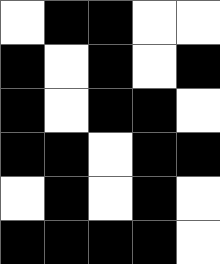[["white", "black", "black", "white", "white"], ["black", "white", "black", "white", "black"], ["black", "white", "black", "black", "white"], ["black", "black", "white", "black", "black"], ["white", "black", "white", "black", "white"], ["black", "black", "black", "black", "white"]]